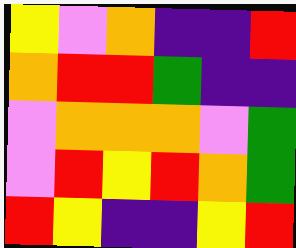[["yellow", "violet", "orange", "indigo", "indigo", "red"], ["orange", "red", "red", "green", "indigo", "indigo"], ["violet", "orange", "orange", "orange", "violet", "green"], ["violet", "red", "yellow", "red", "orange", "green"], ["red", "yellow", "indigo", "indigo", "yellow", "red"]]